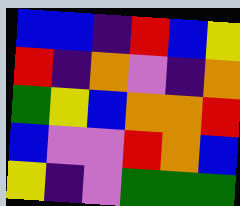[["blue", "blue", "indigo", "red", "blue", "yellow"], ["red", "indigo", "orange", "violet", "indigo", "orange"], ["green", "yellow", "blue", "orange", "orange", "red"], ["blue", "violet", "violet", "red", "orange", "blue"], ["yellow", "indigo", "violet", "green", "green", "green"]]